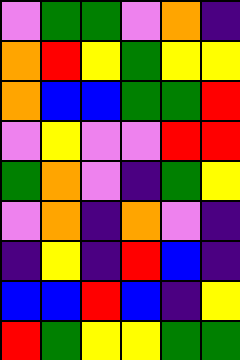[["violet", "green", "green", "violet", "orange", "indigo"], ["orange", "red", "yellow", "green", "yellow", "yellow"], ["orange", "blue", "blue", "green", "green", "red"], ["violet", "yellow", "violet", "violet", "red", "red"], ["green", "orange", "violet", "indigo", "green", "yellow"], ["violet", "orange", "indigo", "orange", "violet", "indigo"], ["indigo", "yellow", "indigo", "red", "blue", "indigo"], ["blue", "blue", "red", "blue", "indigo", "yellow"], ["red", "green", "yellow", "yellow", "green", "green"]]